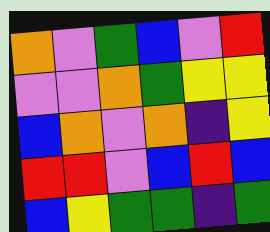[["orange", "violet", "green", "blue", "violet", "red"], ["violet", "violet", "orange", "green", "yellow", "yellow"], ["blue", "orange", "violet", "orange", "indigo", "yellow"], ["red", "red", "violet", "blue", "red", "blue"], ["blue", "yellow", "green", "green", "indigo", "green"]]